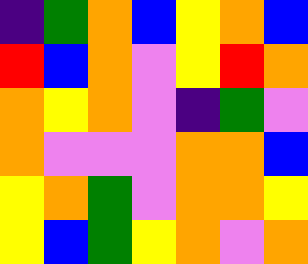[["indigo", "green", "orange", "blue", "yellow", "orange", "blue"], ["red", "blue", "orange", "violet", "yellow", "red", "orange"], ["orange", "yellow", "orange", "violet", "indigo", "green", "violet"], ["orange", "violet", "violet", "violet", "orange", "orange", "blue"], ["yellow", "orange", "green", "violet", "orange", "orange", "yellow"], ["yellow", "blue", "green", "yellow", "orange", "violet", "orange"]]